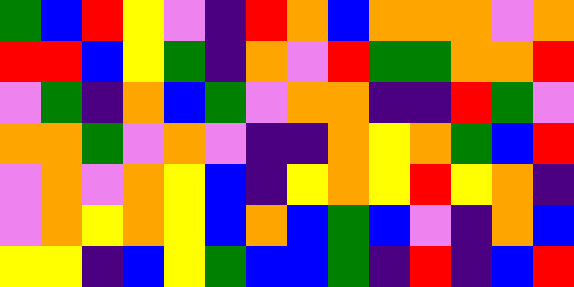[["green", "blue", "red", "yellow", "violet", "indigo", "red", "orange", "blue", "orange", "orange", "orange", "violet", "orange"], ["red", "red", "blue", "yellow", "green", "indigo", "orange", "violet", "red", "green", "green", "orange", "orange", "red"], ["violet", "green", "indigo", "orange", "blue", "green", "violet", "orange", "orange", "indigo", "indigo", "red", "green", "violet"], ["orange", "orange", "green", "violet", "orange", "violet", "indigo", "indigo", "orange", "yellow", "orange", "green", "blue", "red"], ["violet", "orange", "violet", "orange", "yellow", "blue", "indigo", "yellow", "orange", "yellow", "red", "yellow", "orange", "indigo"], ["violet", "orange", "yellow", "orange", "yellow", "blue", "orange", "blue", "green", "blue", "violet", "indigo", "orange", "blue"], ["yellow", "yellow", "indigo", "blue", "yellow", "green", "blue", "blue", "green", "indigo", "red", "indigo", "blue", "red"]]